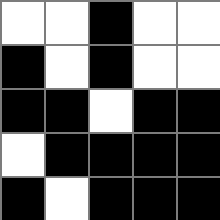[["white", "white", "black", "white", "white"], ["black", "white", "black", "white", "white"], ["black", "black", "white", "black", "black"], ["white", "black", "black", "black", "black"], ["black", "white", "black", "black", "black"]]